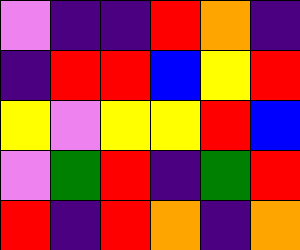[["violet", "indigo", "indigo", "red", "orange", "indigo"], ["indigo", "red", "red", "blue", "yellow", "red"], ["yellow", "violet", "yellow", "yellow", "red", "blue"], ["violet", "green", "red", "indigo", "green", "red"], ["red", "indigo", "red", "orange", "indigo", "orange"]]